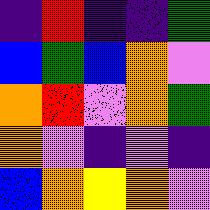[["indigo", "red", "indigo", "indigo", "green"], ["blue", "green", "blue", "orange", "violet"], ["orange", "red", "violet", "orange", "green"], ["orange", "violet", "indigo", "violet", "indigo"], ["blue", "orange", "yellow", "orange", "violet"]]